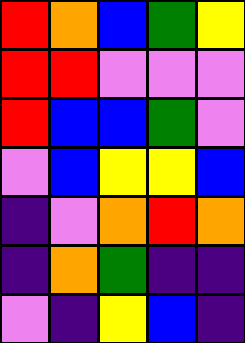[["red", "orange", "blue", "green", "yellow"], ["red", "red", "violet", "violet", "violet"], ["red", "blue", "blue", "green", "violet"], ["violet", "blue", "yellow", "yellow", "blue"], ["indigo", "violet", "orange", "red", "orange"], ["indigo", "orange", "green", "indigo", "indigo"], ["violet", "indigo", "yellow", "blue", "indigo"]]